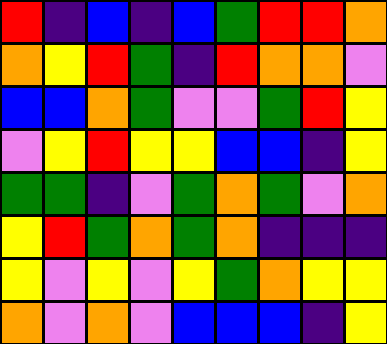[["red", "indigo", "blue", "indigo", "blue", "green", "red", "red", "orange"], ["orange", "yellow", "red", "green", "indigo", "red", "orange", "orange", "violet"], ["blue", "blue", "orange", "green", "violet", "violet", "green", "red", "yellow"], ["violet", "yellow", "red", "yellow", "yellow", "blue", "blue", "indigo", "yellow"], ["green", "green", "indigo", "violet", "green", "orange", "green", "violet", "orange"], ["yellow", "red", "green", "orange", "green", "orange", "indigo", "indigo", "indigo"], ["yellow", "violet", "yellow", "violet", "yellow", "green", "orange", "yellow", "yellow"], ["orange", "violet", "orange", "violet", "blue", "blue", "blue", "indigo", "yellow"]]